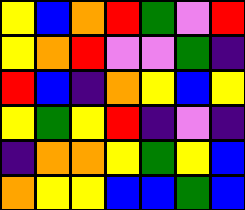[["yellow", "blue", "orange", "red", "green", "violet", "red"], ["yellow", "orange", "red", "violet", "violet", "green", "indigo"], ["red", "blue", "indigo", "orange", "yellow", "blue", "yellow"], ["yellow", "green", "yellow", "red", "indigo", "violet", "indigo"], ["indigo", "orange", "orange", "yellow", "green", "yellow", "blue"], ["orange", "yellow", "yellow", "blue", "blue", "green", "blue"]]